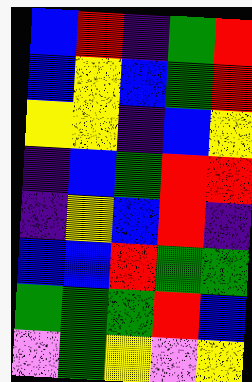[["blue", "red", "indigo", "green", "red"], ["blue", "yellow", "blue", "green", "red"], ["yellow", "yellow", "indigo", "blue", "yellow"], ["indigo", "blue", "green", "red", "red"], ["indigo", "yellow", "blue", "red", "indigo"], ["blue", "blue", "red", "green", "green"], ["green", "green", "green", "red", "blue"], ["violet", "green", "yellow", "violet", "yellow"]]